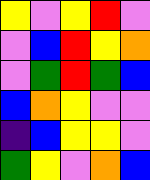[["yellow", "violet", "yellow", "red", "violet"], ["violet", "blue", "red", "yellow", "orange"], ["violet", "green", "red", "green", "blue"], ["blue", "orange", "yellow", "violet", "violet"], ["indigo", "blue", "yellow", "yellow", "violet"], ["green", "yellow", "violet", "orange", "blue"]]